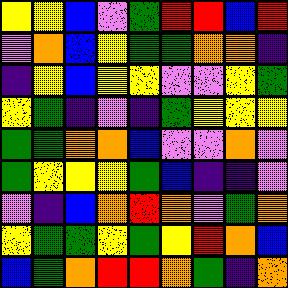[["yellow", "yellow", "blue", "violet", "green", "red", "red", "blue", "red"], ["violet", "orange", "blue", "yellow", "green", "green", "orange", "orange", "indigo"], ["indigo", "yellow", "blue", "yellow", "yellow", "violet", "violet", "yellow", "green"], ["yellow", "green", "indigo", "violet", "indigo", "green", "yellow", "yellow", "yellow"], ["green", "green", "orange", "orange", "blue", "violet", "violet", "orange", "violet"], ["green", "yellow", "yellow", "yellow", "green", "blue", "indigo", "indigo", "violet"], ["violet", "indigo", "blue", "orange", "red", "orange", "violet", "green", "orange"], ["yellow", "green", "green", "yellow", "green", "yellow", "red", "orange", "blue"], ["blue", "green", "orange", "red", "red", "orange", "green", "indigo", "orange"]]